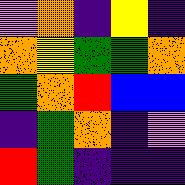[["violet", "orange", "indigo", "yellow", "indigo"], ["orange", "yellow", "green", "green", "orange"], ["green", "orange", "red", "blue", "blue"], ["indigo", "green", "orange", "indigo", "violet"], ["red", "green", "indigo", "indigo", "indigo"]]